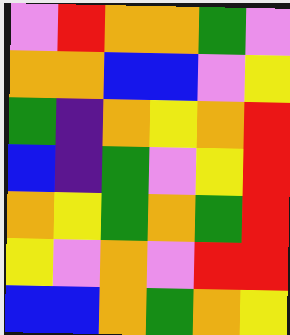[["violet", "red", "orange", "orange", "green", "violet"], ["orange", "orange", "blue", "blue", "violet", "yellow"], ["green", "indigo", "orange", "yellow", "orange", "red"], ["blue", "indigo", "green", "violet", "yellow", "red"], ["orange", "yellow", "green", "orange", "green", "red"], ["yellow", "violet", "orange", "violet", "red", "red"], ["blue", "blue", "orange", "green", "orange", "yellow"]]